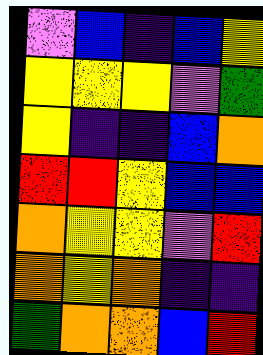[["violet", "blue", "indigo", "blue", "yellow"], ["yellow", "yellow", "yellow", "violet", "green"], ["yellow", "indigo", "indigo", "blue", "orange"], ["red", "red", "yellow", "blue", "blue"], ["orange", "yellow", "yellow", "violet", "red"], ["orange", "yellow", "orange", "indigo", "indigo"], ["green", "orange", "orange", "blue", "red"]]